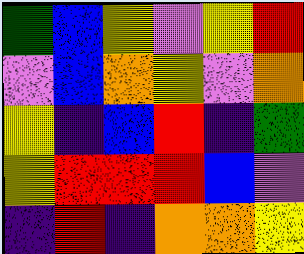[["green", "blue", "yellow", "violet", "yellow", "red"], ["violet", "blue", "orange", "yellow", "violet", "orange"], ["yellow", "indigo", "blue", "red", "indigo", "green"], ["yellow", "red", "red", "red", "blue", "violet"], ["indigo", "red", "indigo", "orange", "orange", "yellow"]]